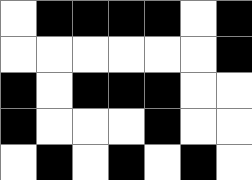[["white", "black", "black", "black", "black", "white", "black"], ["white", "white", "white", "white", "white", "white", "black"], ["black", "white", "black", "black", "black", "white", "white"], ["black", "white", "white", "white", "black", "white", "white"], ["white", "black", "white", "black", "white", "black", "white"]]